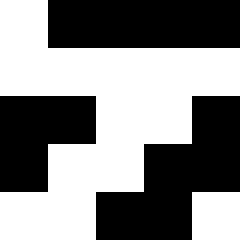[["white", "black", "black", "black", "black"], ["white", "white", "white", "white", "white"], ["black", "black", "white", "white", "black"], ["black", "white", "white", "black", "black"], ["white", "white", "black", "black", "white"]]